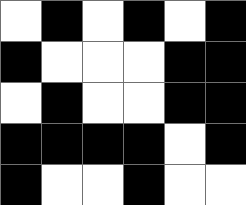[["white", "black", "white", "black", "white", "black"], ["black", "white", "white", "white", "black", "black"], ["white", "black", "white", "white", "black", "black"], ["black", "black", "black", "black", "white", "black"], ["black", "white", "white", "black", "white", "white"]]